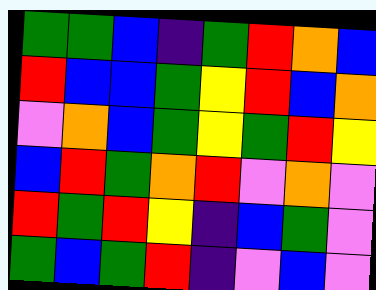[["green", "green", "blue", "indigo", "green", "red", "orange", "blue"], ["red", "blue", "blue", "green", "yellow", "red", "blue", "orange"], ["violet", "orange", "blue", "green", "yellow", "green", "red", "yellow"], ["blue", "red", "green", "orange", "red", "violet", "orange", "violet"], ["red", "green", "red", "yellow", "indigo", "blue", "green", "violet"], ["green", "blue", "green", "red", "indigo", "violet", "blue", "violet"]]